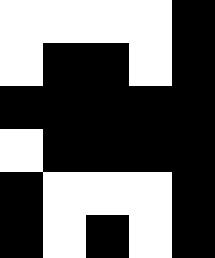[["white", "white", "white", "white", "black"], ["white", "black", "black", "white", "black"], ["black", "black", "black", "black", "black"], ["white", "black", "black", "black", "black"], ["black", "white", "white", "white", "black"], ["black", "white", "black", "white", "black"]]